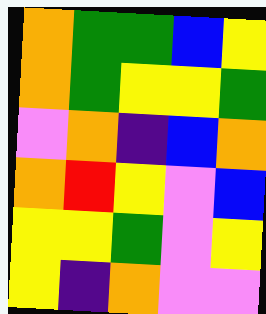[["orange", "green", "green", "blue", "yellow"], ["orange", "green", "yellow", "yellow", "green"], ["violet", "orange", "indigo", "blue", "orange"], ["orange", "red", "yellow", "violet", "blue"], ["yellow", "yellow", "green", "violet", "yellow"], ["yellow", "indigo", "orange", "violet", "violet"]]